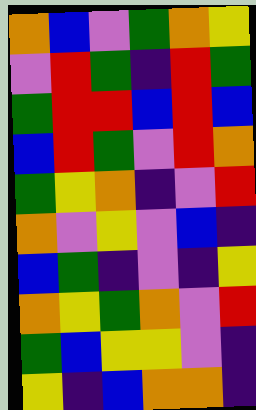[["orange", "blue", "violet", "green", "orange", "yellow"], ["violet", "red", "green", "indigo", "red", "green"], ["green", "red", "red", "blue", "red", "blue"], ["blue", "red", "green", "violet", "red", "orange"], ["green", "yellow", "orange", "indigo", "violet", "red"], ["orange", "violet", "yellow", "violet", "blue", "indigo"], ["blue", "green", "indigo", "violet", "indigo", "yellow"], ["orange", "yellow", "green", "orange", "violet", "red"], ["green", "blue", "yellow", "yellow", "violet", "indigo"], ["yellow", "indigo", "blue", "orange", "orange", "indigo"]]